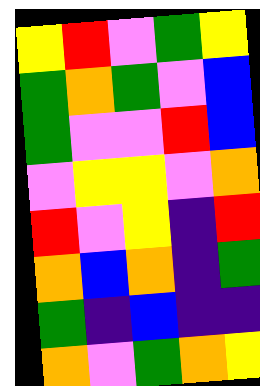[["yellow", "red", "violet", "green", "yellow"], ["green", "orange", "green", "violet", "blue"], ["green", "violet", "violet", "red", "blue"], ["violet", "yellow", "yellow", "violet", "orange"], ["red", "violet", "yellow", "indigo", "red"], ["orange", "blue", "orange", "indigo", "green"], ["green", "indigo", "blue", "indigo", "indigo"], ["orange", "violet", "green", "orange", "yellow"]]